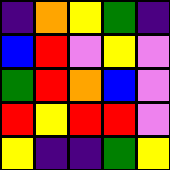[["indigo", "orange", "yellow", "green", "indigo"], ["blue", "red", "violet", "yellow", "violet"], ["green", "red", "orange", "blue", "violet"], ["red", "yellow", "red", "red", "violet"], ["yellow", "indigo", "indigo", "green", "yellow"]]